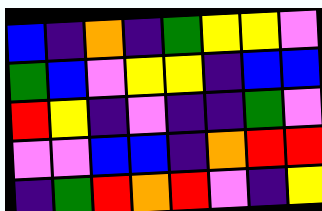[["blue", "indigo", "orange", "indigo", "green", "yellow", "yellow", "violet"], ["green", "blue", "violet", "yellow", "yellow", "indigo", "blue", "blue"], ["red", "yellow", "indigo", "violet", "indigo", "indigo", "green", "violet"], ["violet", "violet", "blue", "blue", "indigo", "orange", "red", "red"], ["indigo", "green", "red", "orange", "red", "violet", "indigo", "yellow"]]